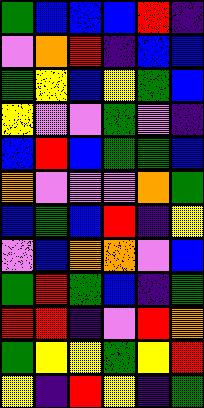[["green", "blue", "blue", "blue", "red", "indigo"], ["violet", "orange", "red", "indigo", "blue", "blue"], ["green", "yellow", "blue", "yellow", "green", "blue"], ["yellow", "violet", "violet", "green", "violet", "indigo"], ["blue", "red", "blue", "green", "green", "blue"], ["orange", "violet", "violet", "violet", "orange", "green"], ["blue", "green", "blue", "red", "indigo", "yellow"], ["violet", "blue", "orange", "orange", "violet", "blue"], ["green", "red", "green", "blue", "indigo", "green"], ["red", "red", "indigo", "violet", "red", "orange"], ["green", "yellow", "yellow", "green", "yellow", "red"], ["yellow", "indigo", "red", "yellow", "indigo", "green"]]